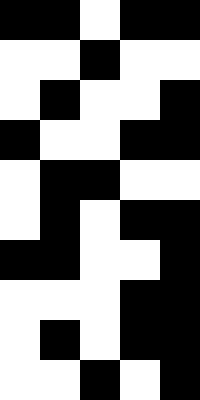[["black", "black", "white", "black", "black"], ["white", "white", "black", "white", "white"], ["white", "black", "white", "white", "black"], ["black", "white", "white", "black", "black"], ["white", "black", "black", "white", "white"], ["white", "black", "white", "black", "black"], ["black", "black", "white", "white", "black"], ["white", "white", "white", "black", "black"], ["white", "black", "white", "black", "black"], ["white", "white", "black", "white", "black"]]